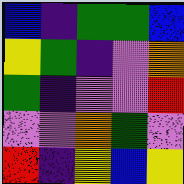[["blue", "indigo", "green", "green", "blue"], ["yellow", "green", "indigo", "violet", "orange"], ["green", "indigo", "violet", "violet", "red"], ["violet", "violet", "orange", "green", "violet"], ["red", "indigo", "yellow", "blue", "yellow"]]